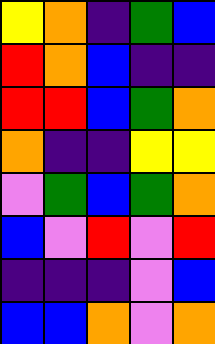[["yellow", "orange", "indigo", "green", "blue"], ["red", "orange", "blue", "indigo", "indigo"], ["red", "red", "blue", "green", "orange"], ["orange", "indigo", "indigo", "yellow", "yellow"], ["violet", "green", "blue", "green", "orange"], ["blue", "violet", "red", "violet", "red"], ["indigo", "indigo", "indigo", "violet", "blue"], ["blue", "blue", "orange", "violet", "orange"]]